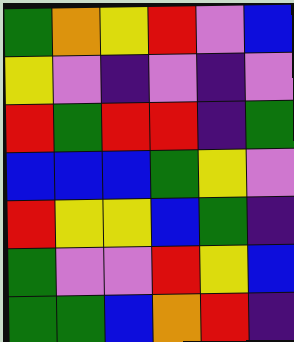[["green", "orange", "yellow", "red", "violet", "blue"], ["yellow", "violet", "indigo", "violet", "indigo", "violet"], ["red", "green", "red", "red", "indigo", "green"], ["blue", "blue", "blue", "green", "yellow", "violet"], ["red", "yellow", "yellow", "blue", "green", "indigo"], ["green", "violet", "violet", "red", "yellow", "blue"], ["green", "green", "blue", "orange", "red", "indigo"]]